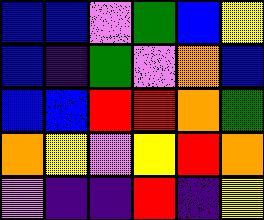[["blue", "blue", "violet", "green", "blue", "yellow"], ["blue", "indigo", "green", "violet", "orange", "blue"], ["blue", "blue", "red", "red", "orange", "green"], ["orange", "yellow", "violet", "yellow", "red", "orange"], ["violet", "indigo", "indigo", "red", "indigo", "yellow"]]